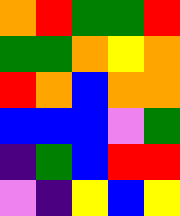[["orange", "red", "green", "green", "red"], ["green", "green", "orange", "yellow", "orange"], ["red", "orange", "blue", "orange", "orange"], ["blue", "blue", "blue", "violet", "green"], ["indigo", "green", "blue", "red", "red"], ["violet", "indigo", "yellow", "blue", "yellow"]]